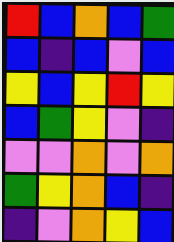[["red", "blue", "orange", "blue", "green"], ["blue", "indigo", "blue", "violet", "blue"], ["yellow", "blue", "yellow", "red", "yellow"], ["blue", "green", "yellow", "violet", "indigo"], ["violet", "violet", "orange", "violet", "orange"], ["green", "yellow", "orange", "blue", "indigo"], ["indigo", "violet", "orange", "yellow", "blue"]]